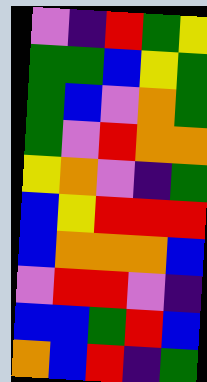[["violet", "indigo", "red", "green", "yellow"], ["green", "green", "blue", "yellow", "green"], ["green", "blue", "violet", "orange", "green"], ["green", "violet", "red", "orange", "orange"], ["yellow", "orange", "violet", "indigo", "green"], ["blue", "yellow", "red", "red", "red"], ["blue", "orange", "orange", "orange", "blue"], ["violet", "red", "red", "violet", "indigo"], ["blue", "blue", "green", "red", "blue"], ["orange", "blue", "red", "indigo", "green"]]